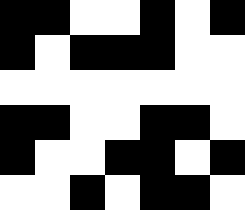[["black", "black", "white", "white", "black", "white", "black"], ["black", "white", "black", "black", "black", "white", "white"], ["white", "white", "white", "white", "white", "white", "white"], ["black", "black", "white", "white", "black", "black", "white"], ["black", "white", "white", "black", "black", "white", "black"], ["white", "white", "black", "white", "black", "black", "white"]]